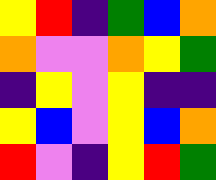[["yellow", "red", "indigo", "green", "blue", "orange"], ["orange", "violet", "violet", "orange", "yellow", "green"], ["indigo", "yellow", "violet", "yellow", "indigo", "indigo"], ["yellow", "blue", "violet", "yellow", "blue", "orange"], ["red", "violet", "indigo", "yellow", "red", "green"]]